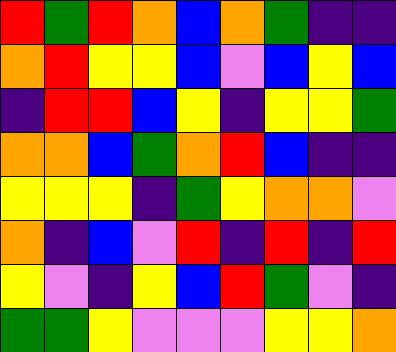[["red", "green", "red", "orange", "blue", "orange", "green", "indigo", "indigo"], ["orange", "red", "yellow", "yellow", "blue", "violet", "blue", "yellow", "blue"], ["indigo", "red", "red", "blue", "yellow", "indigo", "yellow", "yellow", "green"], ["orange", "orange", "blue", "green", "orange", "red", "blue", "indigo", "indigo"], ["yellow", "yellow", "yellow", "indigo", "green", "yellow", "orange", "orange", "violet"], ["orange", "indigo", "blue", "violet", "red", "indigo", "red", "indigo", "red"], ["yellow", "violet", "indigo", "yellow", "blue", "red", "green", "violet", "indigo"], ["green", "green", "yellow", "violet", "violet", "violet", "yellow", "yellow", "orange"]]